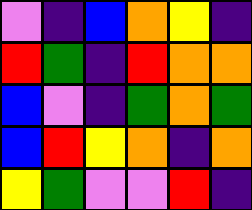[["violet", "indigo", "blue", "orange", "yellow", "indigo"], ["red", "green", "indigo", "red", "orange", "orange"], ["blue", "violet", "indigo", "green", "orange", "green"], ["blue", "red", "yellow", "orange", "indigo", "orange"], ["yellow", "green", "violet", "violet", "red", "indigo"]]